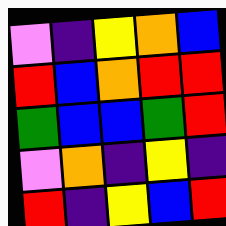[["violet", "indigo", "yellow", "orange", "blue"], ["red", "blue", "orange", "red", "red"], ["green", "blue", "blue", "green", "red"], ["violet", "orange", "indigo", "yellow", "indigo"], ["red", "indigo", "yellow", "blue", "red"]]